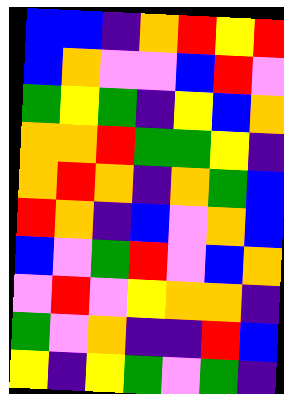[["blue", "blue", "indigo", "orange", "red", "yellow", "red"], ["blue", "orange", "violet", "violet", "blue", "red", "violet"], ["green", "yellow", "green", "indigo", "yellow", "blue", "orange"], ["orange", "orange", "red", "green", "green", "yellow", "indigo"], ["orange", "red", "orange", "indigo", "orange", "green", "blue"], ["red", "orange", "indigo", "blue", "violet", "orange", "blue"], ["blue", "violet", "green", "red", "violet", "blue", "orange"], ["violet", "red", "violet", "yellow", "orange", "orange", "indigo"], ["green", "violet", "orange", "indigo", "indigo", "red", "blue"], ["yellow", "indigo", "yellow", "green", "violet", "green", "indigo"]]